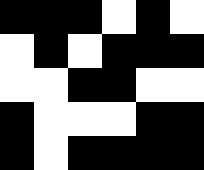[["black", "black", "black", "white", "black", "white"], ["white", "black", "white", "black", "black", "black"], ["white", "white", "black", "black", "white", "white"], ["black", "white", "white", "white", "black", "black"], ["black", "white", "black", "black", "black", "black"]]